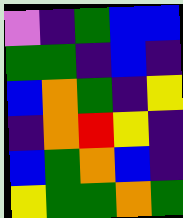[["violet", "indigo", "green", "blue", "blue"], ["green", "green", "indigo", "blue", "indigo"], ["blue", "orange", "green", "indigo", "yellow"], ["indigo", "orange", "red", "yellow", "indigo"], ["blue", "green", "orange", "blue", "indigo"], ["yellow", "green", "green", "orange", "green"]]